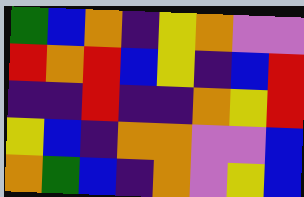[["green", "blue", "orange", "indigo", "yellow", "orange", "violet", "violet"], ["red", "orange", "red", "blue", "yellow", "indigo", "blue", "red"], ["indigo", "indigo", "red", "indigo", "indigo", "orange", "yellow", "red"], ["yellow", "blue", "indigo", "orange", "orange", "violet", "violet", "blue"], ["orange", "green", "blue", "indigo", "orange", "violet", "yellow", "blue"]]